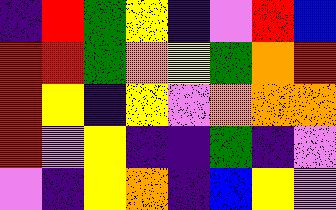[["indigo", "red", "green", "yellow", "indigo", "violet", "red", "blue"], ["red", "red", "green", "orange", "yellow", "green", "orange", "red"], ["red", "yellow", "indigo", "yellow", "violet", "orange", "orange", "orange"], ["red", "violet", "yellow", "indigo", "indigo", "green", "indigo", "violet"], ["violet", "indigo", "yellow", "orange", "indigo", "blue", "yellow", "violet"]]